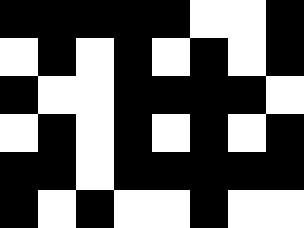[["black", "black", "black", "black", "black", "white", "white", "black"], ["white", "black", "white", "black", "white", "black", "white", "black"], ["black", "white", "white", "black", "black", "black", "black", "white"], ["white", "black", "white", "black", "white", "black", "white", "black"], ["black", "black", "white", "black", "black", "black", "black", "black"], ["black", "white", "black", "white", "white", "black", "white", "white"]]